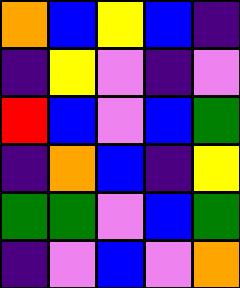[["orange", "blue", "yellow", "blue", "indigo"], ["indigo", "yellow", "violet", "indigo", "violet"], ["red", "blue", "violet", "blue", "green"], ["indigo", "orange", "blue", "indigo", "yellow"], ["green", "green", "violet", "blue", "green"], ["indigo", "violet", "blue", "violet", "orange"]]